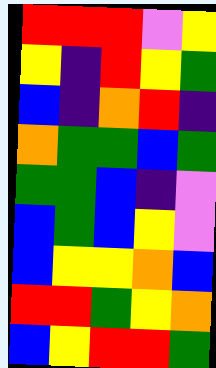[["red", "red", "red", "violet", "yellow"], ["yellow", "indigo", "red", "yellow", "green"], ["blue", "indigo", "orange", "red", "indigo"], ["orange", "green", "green", "blue", "green"], ["green", "green", "blue", "indigo", "violet"], ["blue", "green", "blue", "yellow", "violet"], ["blue", "yellow", "yellow", "orange", "blue"], ["red", "red", "green", "yellow", "orange"], ["blue", "yellow", "red", "red", "green"]]